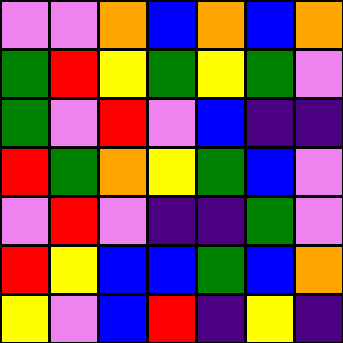[["violet", "violet", "orange", "blue", "orange", "blue", "orange"], ["green", "red", "yellow", "green", "yellow", "green", "violet"], ["green", "violet", "red", "violet", "blue", "indigo", "indigo"], ["red", "green", "orange", "yellow", "green", "blue", "violet"], ["violet", "red", "violet", "indigo", "indigo", "green", "violet"], ["red", "yellow", "blue", "blue", "green", "blue", "orange"], ["yellow", "violet", "blue", "red", "indigo", "yellow", "indigo"]]